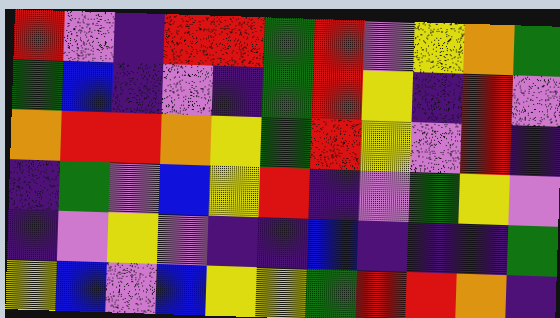[["red", "violet", "indigo", "red", "red", "green", "red", "violet", "yellow", "orange", "green"], ["green", "blue", "indigo", "violet", "indigo", "green", "red", "yellow", "indigo", "red", "violet"], ["orange", "red", "red", "orange", "yellow", "green", "red", "yellow", "violet", "red", "indigo"], ["indigo", "green", "violet", "blue", "yellow", "red", "indigo", "violet", "green", "yellow", "violet"], ["indigo", "violet", "yellow", "violet", "indigo", "indigo", "blue", "indigo", "indigo", "indigo", "green"], ["yellow", "blue", "violet", "blue", "yellow", "yellow", "green", "red", "red", "orange", "indigo"]]